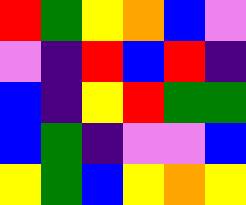[["red", "green", "yellow", "orange", "blue", "violet"], ["violet", "indigo", "red", "blue", "red", "indigo"], ["blue", "indigo", "yellow", "red", "green", "green"], ["blue", "green", "indigo", "violet", "violet", "blue"], ["yellow", "green", "blue", "yellow", "orange", "yellow"]]